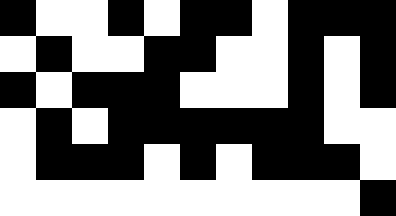[["black", "white", "white", "black", "white", "black", "black", "white", "black", "black", "black"], ["white", "black", "white", "white", "black", "black", "white", "white", "black", "white", "black"], ["black", "white", "black", "black", "black", "white", "white", "white", "black", "white", "black"], ["white", "black", "white", "black", "black", "black", "black", "black", "black", "white", "white"], ["white", "black", "black", "black", "white", "black", "white", "black", "black", "black", "white"], ["white", "white", "white", "white", "white", "white", "white", "white", "white", "white", "black"]]